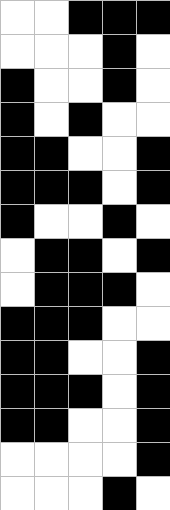[["white", "white", "black", "black", "black"], ["white", "white", "white", "black", "white"], ["black", "white", "white", "black", "white"], ["black", "white", "black", "white", "white"], ["black", "black", "white", "white", "black"], ["black", "black", "black", "white", "black"], ["black", "white", "white", "black", "white"], ["white", "black", "black", "white", "black"], ["white", "black", "black", "black", "white"], ["black", "black", "black", "white", "white"], ["black", "black", "white", "white", "black"], ["black", "black", "black", "white", "black"], ["black", "black", "white", "white", "black"], ["white", "white", "white", "white", "black"], ["white", "white", "white", "black", "white"]]